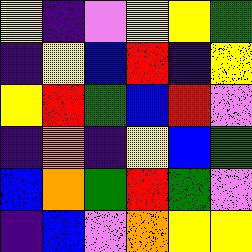[["yellow", "indigo", "violet", "yellow", "yellow", "green"], ["indigo", "yellow", "blue", "red", "indigo", "yellow"], ["yellow", "red", "green", "blue", "red", "violet"], ["indigo", "orange", "indigo", "yellow", "blue", "green"], ["blue", "orange", "green", "red", "green", "violet"], ["indigo", "blue", "violet", "orange", "yellow", "yellow"]]